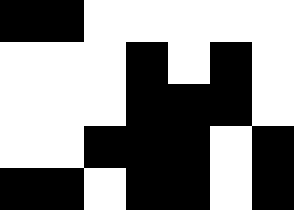[["black", "black", "white", "white", "white", "white", "white"], ["white", "white", "white", "black", "white", "black", "white"], ["white", "white", "white", "black", "black", "black", "white"], ["white", "white", "black", "black", "black", "white", "black"], ["black", "black", "white", "black", "black", "white", "black"]]